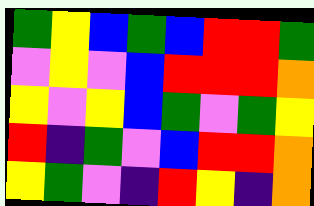[["green", "yellow", "blue", "green", "blue", "red", "red", "green"], ["violet", "yellow", "violet", "blue", "red", "red", "red", "orange"], ["yellow", "violet", "yellow", "blue", "green", "violet", "green", "yellow"], ["red", "indigo", "green", "violet", "blue", "red", "red", "orange"], ["yellow", "green", "violet", "indigo", "red", "yellow", "indigo", "orange"]]